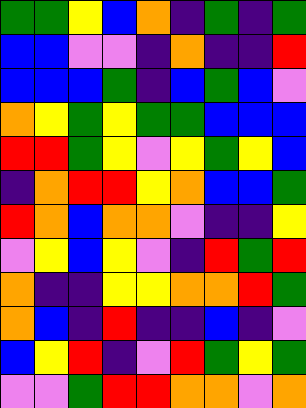[["green", "green", "yellow", "blue", "orange", "indigo", "green", "indigo", "green"], ["blue", "blue", "violet", "violet", "indigo", "orange", "indigo", "indigo", "red"], ["blue", "blue", "blue", "green", "indigo", "blue", "green", "blue", "violet"], ["orange", "yellow", "green", "yellow", "green", "green", "blue", "blue", "blue"], ["red", "red", "green", "yellow", "violet", "yellow", "green", "yellow", "blue"], ["indigo", "orange", "red", "red", "yellow", "orange", "blue", "blue", "green"], ["red", "orange", "blue", "orange", "orange", "violet", "indigo", "indigo", "yellow"], ["violet", "yellow", "blue", "yellow", "violet", "indigo", "red", "green", "red"], ["orange", "indigo", "indigo", "yellow", "yellow", "orange", "orange", "red", "green"], ["orange", "blue", "indigo", "red", "indigo", "indigo", "blue", "indigo", "violet"], ["blue", "yellow", "red", "indigo", "violet", "red", "green", "yellow", "green"], ["violet", "violet", "green", "red", "red", "orange", "orange", "violet", "orange"]]